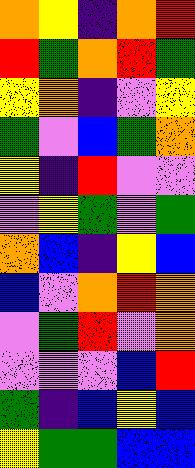[["orange", "yellow", "indigo", "orange", "red"], ["red", "green", "orange", "red", "green"], ["yellow", "orange", "indigo", "violet", "yellow"], ["green", "violet", "blue", "green", "orange"], ["yellow", "indigo", "red", "violet", "violet"], ["violet", "yellow", "green", "violet", "green"], ["orange", "blue", "indigo", "yellow", "blue"], ["blue", "violet", "orange", "red", "orange"], ["violet", "green", "red", "violet", "orange"], ["violet", "violet", "violet", "blue", "red"], ["green", "indigo", "blue", "yellow", "blue"], ["yellow", "green", "green", "blue", "blue"]]